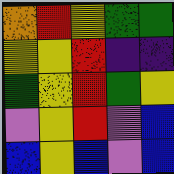[["orange", "red", "yellow", "green", "green"], ["yellow", "yellow", "red", "indigo", "indigo"], ["green", "yellow", "red", "green", "yellow"], ["violet", "yellow", "red", "violet", "blue"], ["blue", "yellow", "blue", "violet", "blue"]]